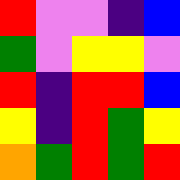[["red", "violet", "violet", "indigo", "blue"], ["green", "violet", "yellow", "yellow", "violet"], ["red", "indigo", "red", "red", "blue"], ["yellow", "indigo", "red", "green", "yellow"], ["orange", "green", "red", "green", "red"]]